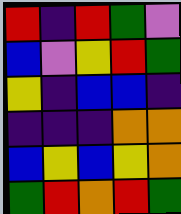[["red", "indigo", "red", "green", "violet"], ["blue", "violet", "yellow", "red", "green"], ["yellow", "indigo", "blue", "blue", "indigo"], ["indigo", "indigo", "indigo", "orange", "orange"], ["blue", "yellow", "blue", "yellow", "orange"], ["green", "red", "orange", "red", "green"]]